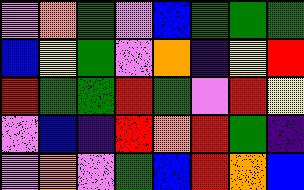[["violet", "orange", "green", "violet", "blue", "green", "green", "green"], ["blue", "yellow", "green", "violet", "orange", "indigo", "yellow", "red"], ["red", "green", "green", "red", "green", "violet", "red", "yellow"], ["violet", "blue", "indigo", "red", "orange", "red", "green", "indigo"], ["violet", "orange", "violet", "green", "blue", "red", "orange", "blue"]]